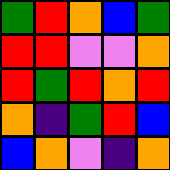[["green", "red", "orange", "blue", "green"], ["red", "red", "violet", "violet", "orange"], ["red", "green", "red", "orange", "red"], ["orange", "indigo", "green", "red", "blue"], ["blue", "orange", "violet", "indigo", "orange"]]